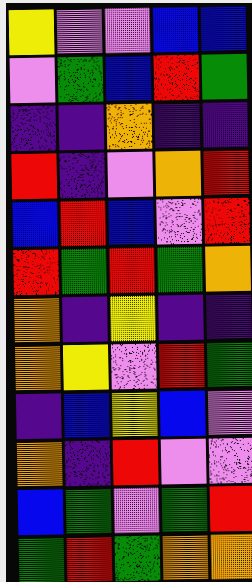[["yellow", "violet", "violet", "blue", "blue"], ["violet", "green", "blue", "red", "green"], ["indigo", "indigo", "orange", "indigo", "indigo"], ["red", "indigo", "violet", "orange", "red"], ["blue", "red", "blue", "violet", "red"], ["red", "green", "red", "green", "orange"], ["orange", "indigo", "yellow", "indigo", "indigo"], ["orange", "yellow", "violet", "red", "green"], ["indigo", "blue", "yellow", "blue", "violet"], ["orange", "indigo", "red", "violet", "violet"], ["blue", "green", "violet", "green", "red"], ["green", "red", "green", "orange", "orange"]]